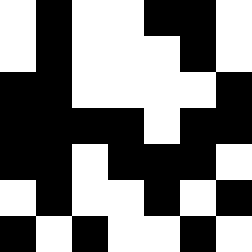[["white", "black", "white", "white", "black", "black", "white"], ["white", "black", "white", "white", "white", "black", "white"], ["black", "black", "white", "white", "white", "white", "black"], ["black", "black", "black", "black", "white", "black", "black"], ["black", "black", "white", "black", "black", "black", "white"], ["white", "black", "white", "white", "black", "white", "black"], ["black", "white", "black", "white", "white", "black", "white"]]